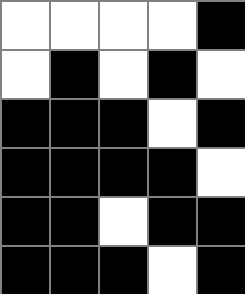[["white", "white", "white", "white", "black"], ["white", "black", "white", "black", "white"], ["black", "black", "black", "white", "black"], ["black", "black", "black", "black", "white"], ["black", "black", "white", "black", "black"], ["black", "black", "black", "white", "black"]]